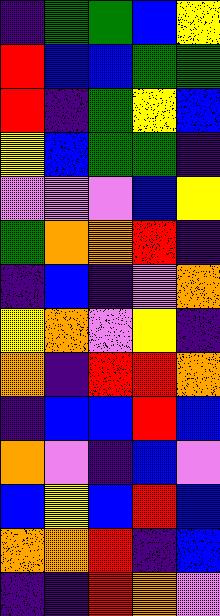[["indigo", "green", "green", "blue", "yellow"], ["red", "blue", "blue", "green", "green"], ["red", "indigo", "green", "yellow", "blue"], ["yellow", "blue", "green", "green", "indigo"], ["violet", "violet", "violet", "blue", "yellow"], ["green", "orange", "orange", "red", "indigo"], ["indigo", "blue", "indigo", "violet", "orange"], ["yellow", "orange", "violet", "yellow", "indigo"], ["orange", "indigo", "red", "red", "orange"], ["indigo", "blue", "blue", "red", "blue"], ["orange", "violet", "indigo", "blue", "violet"], ["blue", "yellow", "blue", "red", "blue"], ["orange", "orange", "red", "indigo", "blue"], ["indigo", "indigo", "red", "orange", "violet"]]